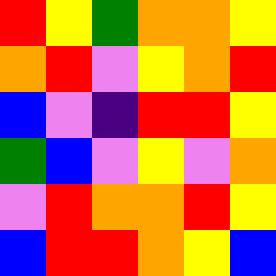[["red", "yellow", "green", "orange", "orange", "yellow"], ["orange", "red", "violet", "yellow", "orange", "red"], ["blue", "violet", "indigo", "red", "red", "yellow"], ["green", "blue", "violet", "yellow", "violet", "orange"], ["violet", "red", "orange", "orange", "red", "yellow"], ["blue", "red", "red", "orange", "yellow", "blue"]]